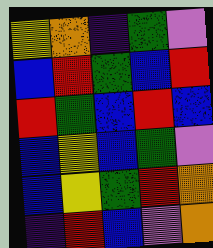[["yellow", "orange", "indigo", "green", "violet"], ["blue", "red", "green", "blue", "red"], ["red", "green", "blue", "red", "blue"], ["blue", "yellow", "blue", "green", "violet"], ["blue", "yellow", "green", "red", "orange"], ["indigo", "red", "blue", "violet", "orange"]]